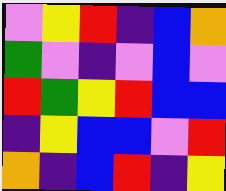[["violet", "yellow", "red", "indigo", "blue", "orange"], ["green", "violet", "indigo", "violet", "blue", "violet"], ["red", "green", "yellow", "red", "blue", "blue"], ["indigo", "yellow", "blue", "blue", "violet", "red"], ["orange", "indigo", "blue", "red", "indigo", "yellow"]]